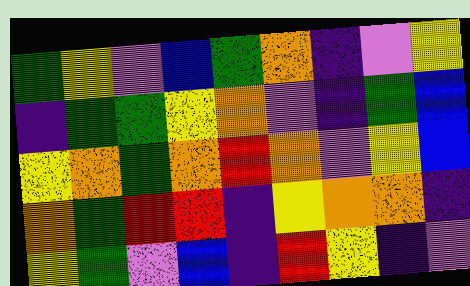[["green", "yellow", "violet", "blue", "green", "orange", "indigo", "violet", "yellow"], ["indigo", "green", "green", "yellow", "orange", "violet", "indigo", "green", "blue"], ["yellow", "orange", "green", "orange", "red", "orange", "violet", "yellow", "blue"], ["orange", "green", "red", "red", "indigo", "yellow", "orange", "orange", "indigo"], ["yellow", "green", "violet", "blue", "indigo", "red", "yellow", "indigo", "violet"]]